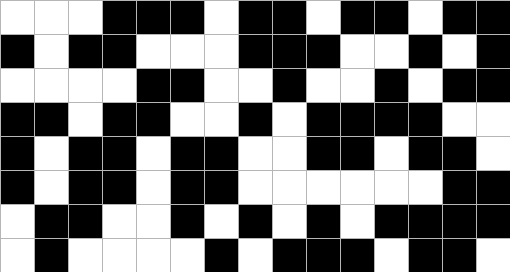[["white", "white", "white", "black", "black", "black", "white", "black", "black", "white", "black", "black", "white", "black", "black"], ["black", "white", "black", "black", "white", "white", "white", "black", "black", "black", "white", "white", "black", "white", "black"], ["white", "white", "white", "white", "black", "black", "white", "white", "black", "white", "white", "black", "white", "black", "black"], ["black", "black", "white", "black", "black", "white", "white", "black", "white", "black", "black", "black", "black", "white", "white"], ["black", "white", "black", "black", "white", "black", "black", "white", "white", "black", "black", "white", "black", "black", "white"], ["black", "white", "black", "black", "white", "black", "black", "white", "white", "white", "white", "white", "white", "black", "black"], ["white", "black", "black", "white", "white", "black", "white", "black", "white", "black", "white", "black", "black", "black", "black"], ["white", "black", "white", "white", "white", "white", "black", "white", "black", "black", "black", "white", "black", "black", "white"]]